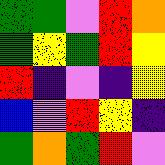[["green", "green", "violet", "red", "orange"], ["green", "yellow", "green", "red", "yellow"], ["red", "indigo", "violet", "indigo", "yellow"], ["blue", "violet", "red", "yellow", "indigo"], ["green", "orange", "green", "red", "violet"]]